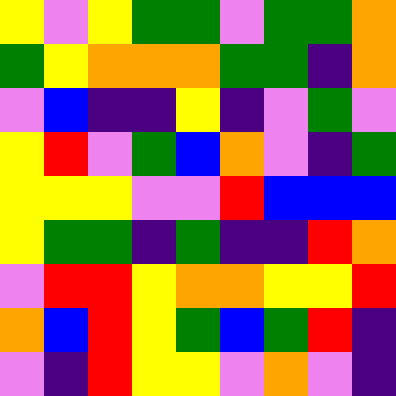[["yellow", "violet", "yellow", "green", "green", "violet", "green", "green", "orange"], ["green", "yellow", "orange", "orange", "orange", "green", "green", "indigo", "orange"], ["violet", "blue", "indigo", "indigo", "yellow", "indigo", "violet", "green", "violet"], ["yellow", "red", "violet", "green", "blue", "orange", "violet", "indigo", "green"], ["yellow", "yellow", "yellow", "violet", "violet", "red", "blue", "blue", "blue"], ["yellow", "green", "green", "indigo", "green", "indigo", "indigo", "red", "orange"], ["violet", "red", "red", "yellow", "orange", "orange", "yellow", "yellow", "red"], ["orange", "blue", "red", "yellow", "green", "blue", "green", "red", "indigo"], ["violet", "indigo", "red", "yellow", "yellow", "violet", "orange", "violet", "indigo"]]